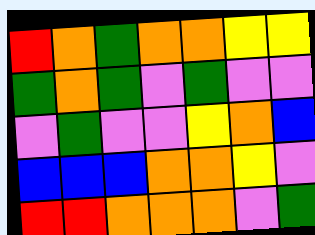[["red", "orange", "green", "orange", "orange", "yellow", "yellow"], ["green", "orange", "green", "violet", "green", "violet", "violet"], ["violet", "green", "violet", "violet", "yellow", "orange", "blue"], ["blue", "blue", "blue", "orange", "orange", "yellow", "violet"], ["red", "red", "orange", "orange", "orange", "violet", "green"]]